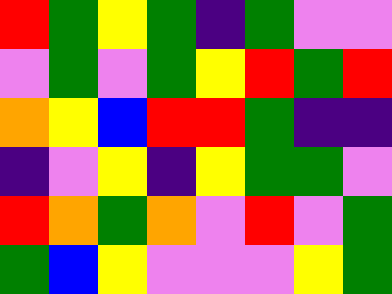[["red", "green", "yellow", "green", "indigo", "green", "violet", "violet"], ["violet", "green", "violet", "green", "yellow", "red", "green", "red"], ["orange", "yellow", "blue", "red", "red", "green", "indigo", "indigo"], ["indigo", "violet", "yellow", "indigo", "yellow", "green", "green", "violet"], ["red", "orange", "green", "orange", "violet", "red", "violet", "green"], ["green", "blue", "yellow", "violet", "violet", "violet", "yellow", "green"]]